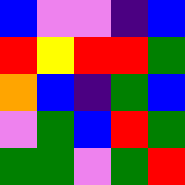[["blue", "violet", "violet", "indigo", "blue"], ["red", "yellow", "red", "red", "green"], ["orange", "blue", "indigo", "green", "blue"], ["violet", "green", "blue", "red", "green"], ["green", "green", "violet", "green", "red"]]